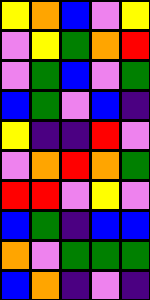[["yellow", "orange", "blue", "violet", "yellow"], ["violet", "yellow", "green", "orange", "red"], ["violet", "green", "blue", "violet", "green"], ["blue", "green", "violet", "blue", "indigo"], ["yellow", "indigo", "indigo", "red", "violet"], ["violet", "orange", "red", "orange", "green"], ["red", "red", "violet", "yellow", "violet"], ["blue", "green", "indigo", "blue", "blue"], ["orange", "violet", "green", "green", "green"], ["blue", "orange", "indigo", "violet", "indigo"]]